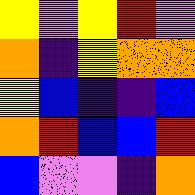[["yellow", "violet", "yellow", "red", "violet"], ["orange", "indigo", "yellow", "orange", "orange"], ["yellow", "blue", "indigo", "indigo", "blue"], ["orange", "red", "blue", "blue", "red"], ["blue", "violet", "violet", "indigo", "orange"]]